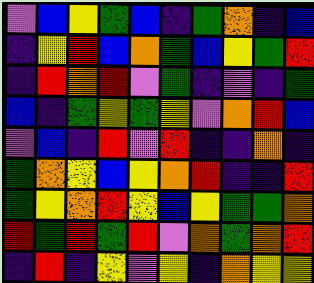[["violet", "blue", "yellow", "green", "blue", "indigo", "green", "orange", "indigo", "blue"], ["indigo", "yellow", "red", "blue", "orange", "green", "blue", "yellow", "green", "red"], ["indigo", "red", "orange", "red", "violet", "green", "indigo", "violet", "indigo", "green"], ["blue", "indigo", "green", "yellow", "green", "yellow", "violet", "orange", "red", "blue"], ["violet", "blue", "indigo", "red", "violet", "red", "indigo", "indigo", "orange", "indigo"], ["green", "orange", "yellow", "blue", "yellow", "orange", "red", "indigo", "indigo", "red"], ["green", "yellow", "orange", "red", "yellow", "blue", "yellow", "green", "green", "orange"], ["red", "green", "red", "green", "red", "violet", "orange", "green", "orange", "red"], ["indigo", "red", "indigo", "yellow", "violet", "yellow", "indigo", "orange", "yellow", "yellow"]]